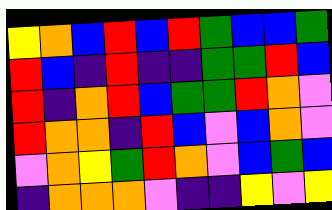[["yellow", "orange", "blue", "red", "blue", "red", "green", "blue", "blue", "green"], ["red", "blue", "indigo", "red", "indigo", "indigo", "green", "green", "red", "blue"], ["red", "indigo", "orange", "red", "blue", "green", "green", "red", "orange", "violet"], ["red", "orange", "orange", "indigo", "red", "blue", "violet", "blue", "orange", "violet"], ["violet", "orange", "yellow", "green", "red", "orange", "violet", "blue", "green", "blue"], ["indigo", "orange", "orange", "orange", "violet", "indigo", "indigo", "yellow", "violet", "yellow"]]